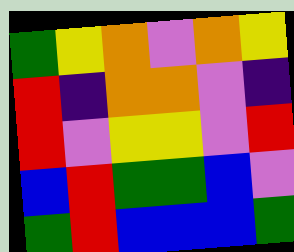[["green", "yellow", "orange", "violet", "orange", "yellow"], ["red", "indigo", "orange", "orange", "violet", "indigo"], ["red", "violet", "yellow", "yellow", "violet", "red"], ["blue", "red", "green", "green", "blue", "violet"], ["green", "red", "blue", "blue", "blue", "green"]]